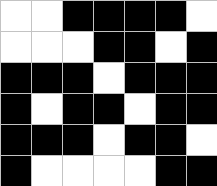[["white", "white", "black", "black", "black", "black", "white"], ["white", "white", "white", "black", "black", "white", "black"], ["black", "black", "black", "white", "black", "black", "black"], ["black", "white", "black", "black", "white", "black", "black"], ["black", "black", "black", "white", "black", "black", "white"], ["black", "white", "white", "white", "white", "black", "black"]]